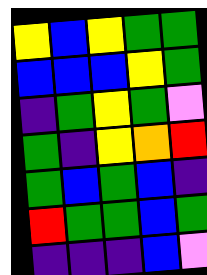[["yellow", "blue", "yellow", "green", "green"], ["blue", "blue", "blue", "yellow", "green"], ["indigo", "green", "yellow", "green", "violet"], ["green", "indigo", "yellow", "orange", "red"], ["green", "blue", "green", "blue", "indigo"], ["red", "green", "green", "blue", "green"], ["indigo", "indigo", "indigo", "blue", "violet"]]